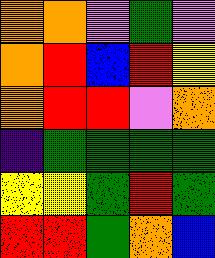[["orange", "orange", "violet", "green", "violet"], ["orange", "red", "blue", "red", "yellow"], ["orange", "red", "red", "violet", "orange"], ["indigo", "green", "green", "green", "green"], ["yellow", "yellow", "green", "red", "green"], ["red", "red", "green", "orange", "blue"]]